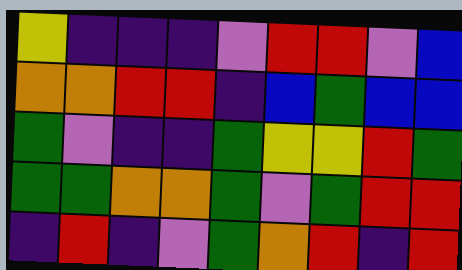[["yellow", "indigo", "indigo", "indigo", "violet", "red", "red", "violet", "blue"], ["orange", "orange", "red", "red", "indigo", "blue", "green", "blue", "blue"], ["green", "violet", "indigo", "indigo", "green", "yellow", "yellow", "red", "green"], ["green", "green", "orange", "orange", "green", "violet", "green", "red", "red"], ["indigo", "red", "indigo", "violet", "green", "orange", "red", "indigo", "red"]]